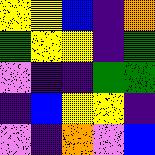[["yellow", "yellow", "blue", "indigo", "orange"], ["green", "yellow", "yellow", "indigo", "green"], ["violet", "indigo", "indigo", "green", "green"], ["indigo", "blue", "yellow", "yellow", "indigo"], ["violet", "indigo", "orange", "violet", "blue"]]